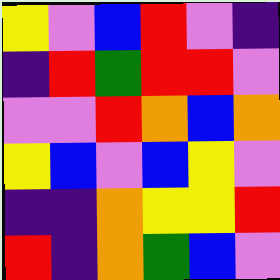[["yellow", "violet", "blue", "red", "violet", "indigo"], ["indigo", "red", "green", "red", "red", "violet"], ["violet", "violet", "red", "orange", "blue", "orange"], ["yellow", "blue", "violet", "blue", "yellow", "violet"], ["indigo", "indigo", "orange", "yellow", "yellow", "red"], ["red", "indigo", "orange", "green", "blue", "violet"]]